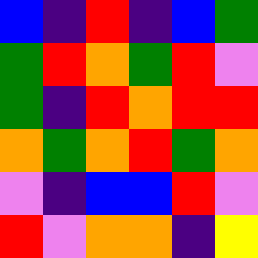[["blue", "indigo", "red", "indigo", "blue", "green"], ["green", "red", "orange", "green", "red", "violet"], ["green", "indigo", "red", "orange", "red", "red"], ["orange", "green", "orange", "red", "green", "orange"], ["violet", "indigo", "blue", "blue", "red", "violet"], ["red", "violet", "orange", "orange", "indigo", "yellow"]]